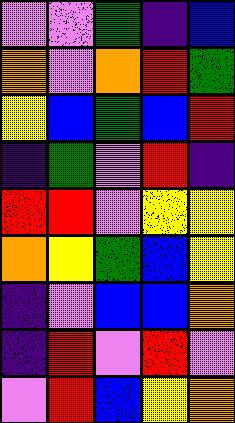[["violet", "violet", "green", "indigo", "blue"], ["orange", "violet", "orange", "red", "green"], ["yellow", "blue", "green", "blue", "red"], ["indigo", "green", "violet", "red", "indigo"], ["red", "red", "violet", "yellow", "yellow"], ["orange", "yellow", "green", "blue", "yellow"], ["indigo", "violet", "blue", "blue", "orange"], ["indigo", "red", "violet", "red", "violet"], ["violet", "red", "blue", "yellow", "orange"]]